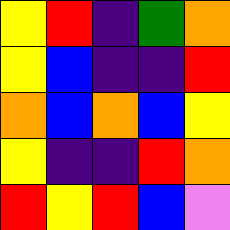[["yellow", "red", "indigo", "green", "orange"], ["yellow", "blue", "indigo", "indigo", "red"], ["orange", "blue", "orange", "blue", "yellow"], ["yellow", "indigo", "indigo", "red", "orange"], ["red", "yellow", "red", "blue", "violet"]]